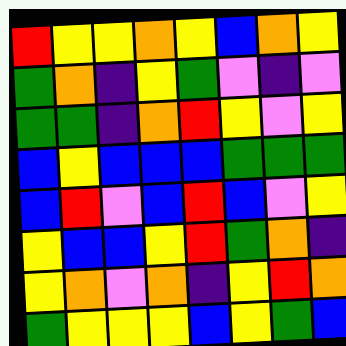[["red", "yellow", "yellow", "orange", "yellow", "blue", "orange", "yellow"], ["green", "orange", "indigo", "yellow", "green", "violet", "indigo", "violet"], ["green", "green", "indigo", "orange", "red", "yellow", "violet", "yellow"], ["blue", "yellow", "blue", "blue", "blue", "green", "green", "green"], ["blue", "red", "violet", "blue", "red", "blue", "violet", "yellow"], ["yellow", "blue", "blue", "yellow", "red", "green", "orange", "indigo"], ["yellow", "orange", "violet", "orange", "indigo", "yellow", "red", "orange"], ["green", "yellow", "yellow", "yellow", "blue", "yellow", "green", "blue"]]